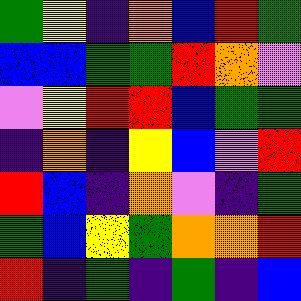[["green", "yellow", "indigo", "orange", "blue", "red", "green"], ["blue", "blue", "green", "green", "red", "orange", "violet"], ["violet", "yellow", "red", "red", "blue", "green", "green"], ["indigo", "orange", "indigo", "yellow", "blue", "violet", "red"], ["red", "blue", "indigo", "orange", "violet", "indigo", "green"], ["green", "blue", "yellow", "green", "orange", "orange", "red"], ["red", "indigo", "green", "indigo", "green", "indigo", "blue"]]